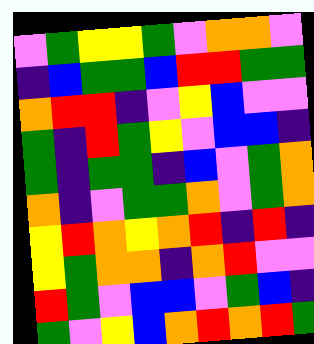[["violet", "green", "yellow", "yellow", "green", "violet", "orange", "orange", "violet"], ["indigo", "blue", "green", "green", "blue", "red", "red", "green", "green"], ["orange", "red", "red", "indigo", "violet", "yellow", "blue", "violet", "violet"], ["green", "indigo", "red", "green", "yellow", "violet", "blue", "blue", "indigo"], ["green", "indigo", "green", "green", "indigo", "blue", "violet", "green", "orange"], ["orange", "indigo", "violet", "green", "green", "orange", "violet", "green", "orange"], ["yellow", "red", "orange", "yellow", "orange", "red", "indigo", "red", "indigo"], ["yellow", "green", "orange", "orange", "indigo", "orange", "red", "violet", "violet"], ["red", "green", "violet", "blue", "blue", "violet", "green", "blue", "indigo"], ["green", "violet", "yellow", "blue", "orange", "red", "orange", "red", "green"]]